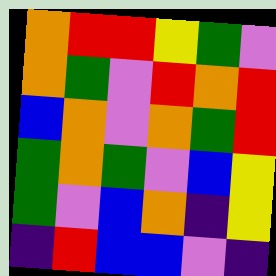[["orange", "red", "red", "yellow", "green", "violet"], ["orange", "green", "violet", "red", "orange", "red"], ["blue", "orange", "violet", "orange", "green", "red"], ["green", "orange", "green", "violet", "blue", "yellow"], ["green", "violet", "blue", "orange", "indigo", "yellow"], ["indigo", "red", "blue", "blue", "violet", "indigo"]]